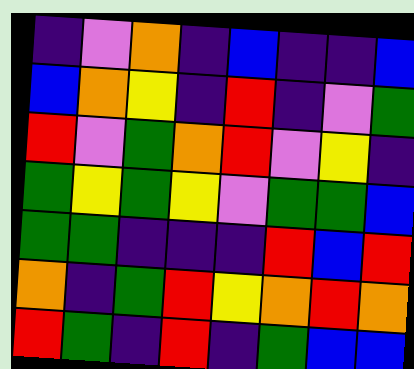[["indigo", "violet", "orange", "indigo", "blue", "indigo", "indigo", "blue"], ["blue", "orange", "yellow", "indigo", "red", "indigo", "violet", "green"], ["red", "violet", "green", "orange", "red", "violet", "yellow", "indigo"], ["green", "yellow", "green", "yellow", "violet", "green", "green", "blue"], ["green", "green", "indigo", "indigo", "indigo", "red", "blue", "red"], ["orange", "indigo", "green", "red", "yellow", "orange", "red", "orange"], ["red", "green", "indigo", "red", "indigo", "green", "blue", "blue"]]